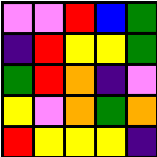[["violet", "violet", "red", "blue", "green"], ["indigo", "red", "yellow", "yellow", "green"], ["green", "red", "orange", "indigo", "violet"], ["yellow", "violet", "orange", "green", "orange"], ["red", "yellow", "yellow", "yellow", "indigo"]]